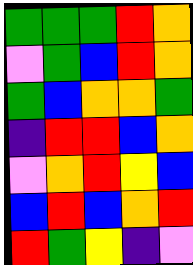[["green", "green", "green", "red", "orange"], ["violet", "green", "blue", "red", "orange"], ["green", "blue", "orange", "orange", "green"], ["indigo", "red", "red", "blue", "orange"], ["violet", "orange", "red", "yellow", "blue"], ["blue", "red", "blue", "orange", "red"], ["red", "green", "yellow", "indigo", "violet"]]